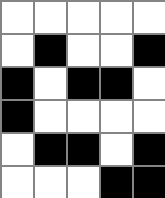[["white", "white", "white", "white", "white"], ["white", "black", "white", "white", "black"], ["black", "white", "black", "black", "white"], ["black", "white", "white", "white", "white"], ["white", "black", "black", "white", "black"], ["white", "white", "white", "black", "black"]]